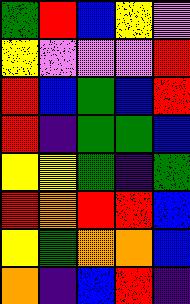[["green", "red", "blue", "yellow", "violet"], ["yellow", "violet", "violet", "violet", "red"], ["red", "blue", "green", "blue", "red"], ["red", "indigo", "green", "green", "blue"], ["yellow", "yellow", "green", "indigo", "green"], ["red", "orange", "red", "red", "blue"], ["yellow", "green", "orange", "orange", "blue"], ["orange", "indigo", "blue", "red", "indigo"]]